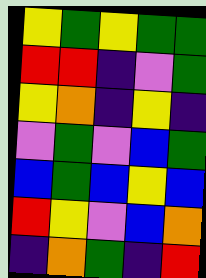[["yellow", "green", "yellow", "green", "green"], ["red", "red", "indigo", "violet", "green"], ["yellow", "orange", "indigo", "yellow", "indigo"], ["violet", "green", "violet", "blue", "green"], ["blue", "green", "blue", "yellow", "blue"], ["red", "yellow", "violet", "blue", "orange"], ["indigo", "orange", "green", "indigo", "red"]]